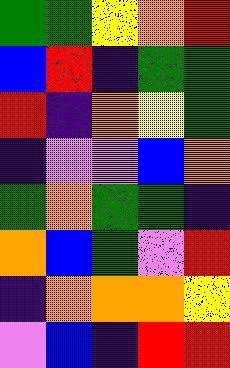[["green", "green", "yellow", "orange", "red"], ["blue", "red", "indigo", "green", "green"], ["red", "indigo", "orange", "yellow", "green"], ["indigo", "violet", "violet", "blue", "orange"], ["green", "orange", "green", "green", "indigo"], ["orange", "blue", "green", "violet", "red"], ["indigo", "orange", "orange", "orange", "yellow"], ["violet", "blue", "indigo", "red", "red"]]